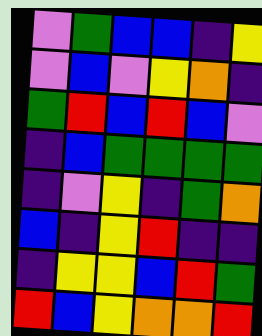[["violet", "green", "blue", "blue", "indigo", "yellow"], ["violet", "blue", "violet", "yellow", "orange", "indigo"], ["green", "red", "blue", "red", "blue", "violet"], ["indigo", "blue", "green", "green", "green", "green"], ["indigo", "violet", "yellow", "indigo", "green", "orange"], ["blue", "indigo", "yellow", "red", "indigo", "indigo"], ["indigo", "yellow", "yellow", "blue", "red", "green"], ["red", "blue", "yellow", "orange", "orange", "red"]]